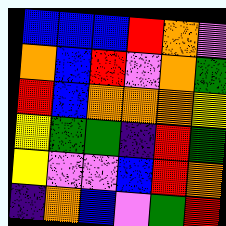[["blue", "blue", "blue", "red", "orange", "violet"], ["orange", "blue", "red", "violet", "orange", "green"], ["red", "blue", "orange", "orange", "orange", "yellow"], ["yellow", "green", "green", "indigo", "red", "green"], ["yellow", "violet", "violet", "blue", "red", "orange"], ["indigo", "orange", "blue", "violet", "green", "red"]]